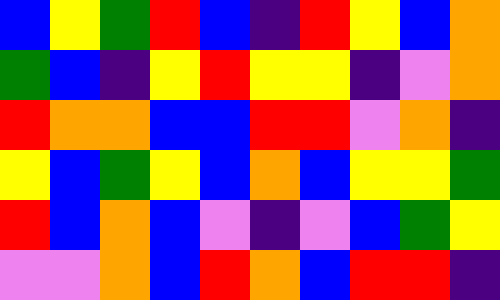[["blue", "yellow", "green", "red", "blue", "indigo", "red", "yellow", "blue", "orange"], ["green", "blue", "indigo", "yellow", "red", "yellow", "yellow", "indigo", "violet", "orange"], ["red", "orange", "orange", "blue", "blue", "red", "red", "violet", "orange", "indigo"], ["yellow", "blue", "green", "yellow", "blue", "orange", "blue", "yellow", "yellow", "green"], ["red", "blue", "orange", "blue", "violet", "indigo", "violet", "blue", "green", "yellow"], ["violet", "violet", "orange", "blue", "red", "orange", "blue", "red", "red", "indigo"]]